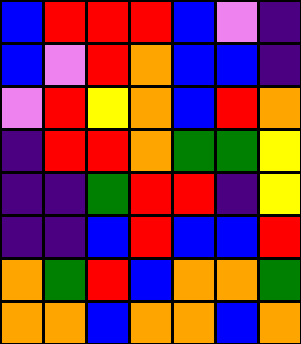[["blue", "red", "red", "red", "blue", "violet", "indigo"], ["blue", "violet", "red", "orange", "blue", "blue", "indigo"], ["violet", "red", "yellow", "orange", "blue", "red", "orange"], ["indigo", "red", "red", "orange", "green", "green", "yellow"], ["indigo", "indigo", "green", "red", "red", "indigo", "yellow"], ["indigo", "indigo", "blue", "red", "blue", "blue", "red"], ["orange", "green", "red", "blue", "orange", "orange", "green"], ["orange", "orange", "blue", "orange", "orange", "blue", "orange"]]